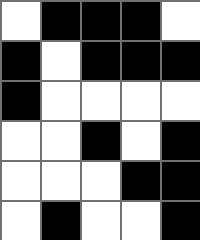[["white", "black", "black", "black", "white"], ["black", "white", "black", "black", "black"], ["black", "white", "white", "white", "white"], ["white", "white", "black", "white", "black"], ["white", "white", "white", "black", "black"], ["white", "black", "white", "white", "black"]]